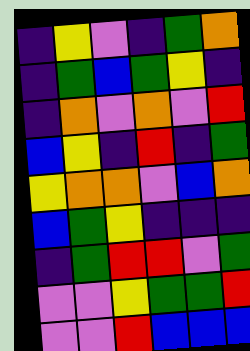[["indigo", "yellow", "violet", "indigo", "green", "orange"], ["indigo", "green", "blue", "green", "yellow", "indigo"], ["indigo", "orange", "violet", "orange", "violet", "red"], ["blue", "yellow", "indigo", "red", "indigo", "green"], ["yellow", "orange", "orange", "violet", "blue", "orange"], ["blue", "green", "yellow", "indigo", "indigo", "indigo"], ["indigo", "green", "red", "red", "violet", "green"], ["violet", "violet", "yellow", "green", "green", "red"], ["violet", "violet", "red", "blue", "blue", "blue"]]